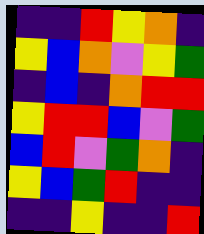[["indigo", "indigo", "red", "yellow", "orange", "indigo"], ["yellow", "blue", "orange", "violet", "yellow", "green"], ["indigo", "blue", "indigo", "orange", "red", "red"], ["yellow", "red", "red", "blue", "violet", "green"], ["blue", "red", "violet", "green", "orange", "indigo"], ["yellow", "blue", "green", "red", "indigo", "indigo"], ["indigo", "indigo", "yellow", "indigo", "indigo", "red"]]